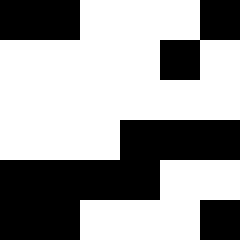[["black", "black", "white", "white", "white", "black"], ["white", "white", "white", "white", "black", "white"], ["white", "white", "white", "white", "white", "white"], ["white", "white", "white", "black", "black", "black"], ["black", "black", "black", "black", "white", "white"], ["black", "black", "white", "white", "white", "black"]]